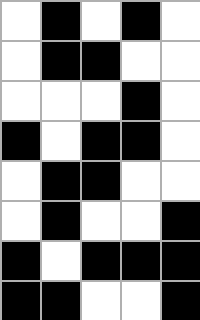[["white", "black", "white", "black", "white"], ["white", "black", "black", "white", "white"], ["white", "white", "white", "black", "white"], ["black", "white", "black", "black", "white"], ["white", "black", "black", "white", "white"], ["white", "black", "white", "white", "black"], ["black", "white", "black", "black", "black"], ["black", "black", "white", "white", "black"]]